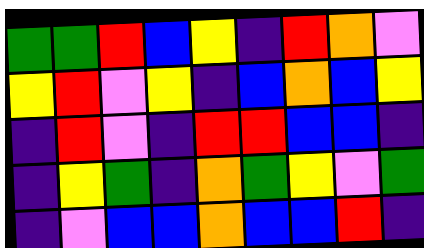[["green", "green", "red", "blue", "yellow", "indigo", "red", "orange", "violet"], ["yellow", "red", "violet", "yellow", "indigo", "blue", "orange", "blue", "yellow"], ["indigo", "red", "violet", "indigo", "red", "red", "blue", "blue", "indigo"], ["indigo", "yellow", "green", "indigo", "orange", "green", "yellow", "violet", "green"], ["indigo", "violet", "blue", "blue", "orange", "blue", "blue", "red", "indigo"]]